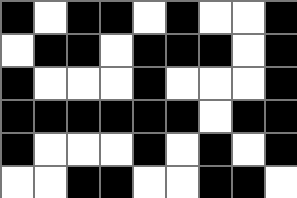[["black", "white", "black", "black", "white", "black", "white", "white", "black"], ["white", "black", "black", "white", "black", "black", "black", "white", "black"], ["black", "white", "white", "white", "black", "white", "white", "white", "black"], ["black", "black", "black", "black", "black", "black", "white", "black", "black"], ["black", "white", "white", "white", "black", "white", "black", "white", "black"], ["white", "white", "black", "black", "white", "white", "black", "black", "white"]]